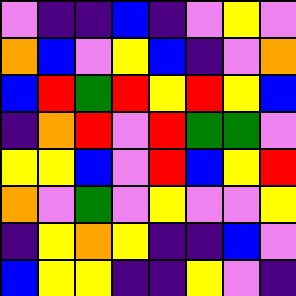[["violet", "indigo", "indigo", "blue", "indigo", "violet", "yellow", "violet"], ["orange", "blue", "violet", "yellow", "blue", "indigo", "violet", "orange"], ["blue", "red", "green", "red", "yellow", "red", "yellow", "blue"], ["indigo", "orange", "red", "violet", "red", "green", "green", "violet"], ["yellow", "yellow", "blue", "violet", "red", "blue", "yellow", "red"], ["orange", "violet", "green", "violet", "yellow", "violet", "violet", "yellow"], ["indigo", "yellow", "orange", "yellow", "indigo", "indigo", "blue", "violet"], ["blue", "yellow", "yellow", "indigo", "indigo", "yellow", "violet", "indigo"]]